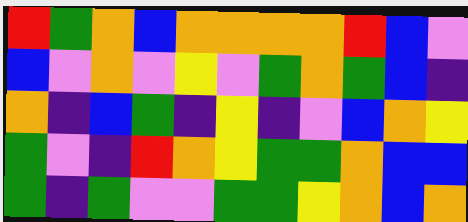[["red", "green", "orange", "blue", "orange", "orange", "orange", "orange", "red", "blue", "violet"], ["blue", "violet", "orange", "violet", "yellow", "violet", "green", "orange", "green", "blue", "indigo"], ["orange", "indigo", "blue", "green", "indigo", "yellow", "indigo", "violet", "blue", "orange", "yellow"], ["green", "violet", "indigo", "red", "orange", "yellow", "green", "green", "orange", "blue", "blue"], ["green", "indigo", "green", "violet", "violet", "green", "green", "yellow", "orange", "blue", "orange"]]